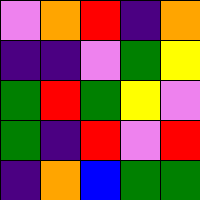[["violet", "orange", "red", "indigo", "orange"], ["indigo", "indigo", "violet", "green", "yellow"], ["green", "red", "green", "yellow", "violet"], ["green", "indigo", "red", "violet", "red"], ["indigo", "orange", "blue", "green", "green"]]